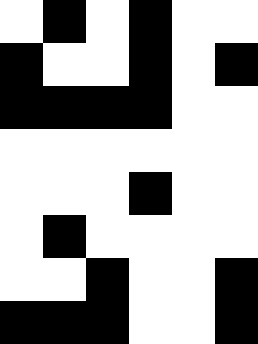[["white", "black", "white", "black", "white", "white"], ["black", "white", "white", "black", "white", "black"], ["black", "black", "black", "black", "white", "white"], ["white", "white", "white", "white", "white", "white"], ["white", "white", "white", "black", "white", "white"], ["white", "black", "white", "white", "white", "white"], ["white", "white", "black", "white", "white", "black"], ["black", "black", "black", "white", "white", "black"]]